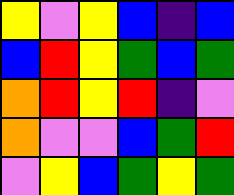[["yellow", "violet", "yellow", "blue", "indigo", "blue"], ["blue", "red", "yellow", "green", "blue", "green"], ["orange", "red", "yellow", "red", "indigo", "violet"], ["orange", "violet", "violet", "blue", "green", "red"], ["violet", "yellow", "blue", "green", "yellow", "green"]]